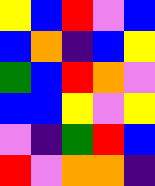[["yellow", "blue", "red", "violet", "blue"], ["blue", "orange", "indigo", "blue", "yellow"], ["green", "blue", "red", "orange", "violet"], ["blue", "blue", "yellow", "violet", "yellow"], ["violet", "indigo", "green", "red", "blue"], ["red", "violet", "orange", "orange", "indigo"]]